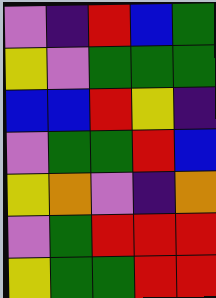[["violet", "indigo", "red", "blue", "green"], ["yellow", "violet", "green", "green", "green"], ["blue", "blue", "red", "yellow", "indigo"], ["violet", "green", "green", "red", "blue"], ["yellow", "orange", "violet", "indigo", "orange"], ["violet", "green", "red", "red", "red"], ["yellow", "green", "green", "red", "red"]]